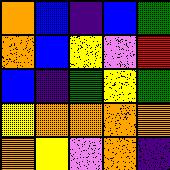[["orange", "blue", "indigo", "blue", "green"], ["orange", "blue", "yellow", "violet", "red"], ["blue", "indigo", "green", "yellow", "green"], ["yellow", "orange", "orange", "orange", "orange"], ["orange", "yellow", "violet", "orange", "indigo"]]